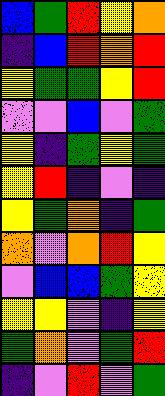[["blue", "green", "red", "yellow", "orange"], ["indigo", "blue", "red", "orange", "red"], ["yellow", "green", "green", "yellow", "red"], ["violet", "violet", "blue", "violet", "green"], ["yellow", "indigo", "green", "yellow", "green"], ["yellow", "red", "indigo", "violet", "indigo"], ["yellow", "green", "orange", "indigo", "green"], ["orange", "violet", "orange", "red", "yellow"], ["violet", "blue", "blue", "green", "yellow"], ["yellow", "yellow", "violet", "indigo", "yellow"], ["green", "orange", "violet", "green", "red"], ["indigo", "violet", "red", "violet", "green"]]